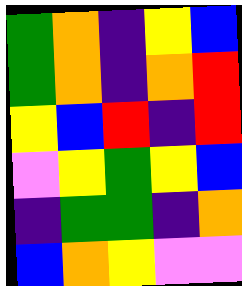[["green", "orange", "indigo", "yellow", "blue"], ["green", "orange", "indigo", "orange", "red"], ["yellow", "blue", "red", "indigo", "red"], ["violet", "yellow", "green", "yellow", "blue"], ["indigo", "green", "green", "indigo", "orange"], ["blue", "orange", "yellow", "violet", "violet"]]